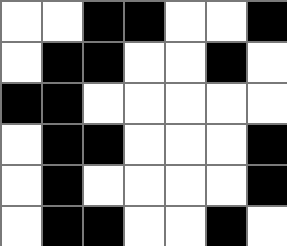[["white", "white", "black", "black", "white", "white", "black"], ["white", "black", "black", "white", "white", "black", "white"], ["black", "black", "white", "white", "white", "white", "white"], ["white", "black", "black", "white", "white", "white", "black"], ["white", "black", "white", "white", "white", "white", "black"], ["white", "black", "black", "white", "white", "black", "white"]]